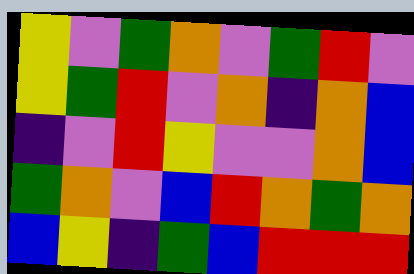[["yellow", "violet", "green", "orange", "violet", "green", "red", "violet"], ["yellow", "green", "red", "violet", "orange", "indigo", "orange", "blue"], ["indigo", "violet", "red", "yellow", "violet", "violet", "orange", "blue"], ["green", "orange", "violet", "blue", "red", "orange", "green", "orange"], ["blue", "yellow", "indigo", "green", "blue", "red", "red", "red"]]